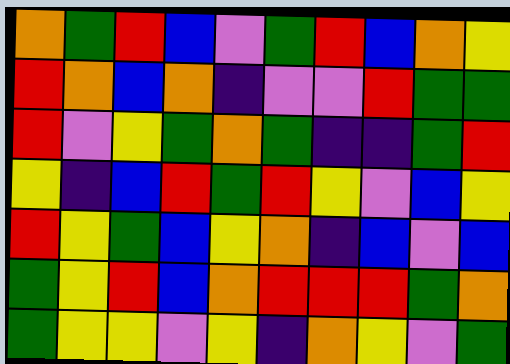[["orange", "green", "red", "blue", "violet", "green", "red", "blue", "orange", "yellow"], ["red", "orange", "blue", "orange", "indigo", "violet", "violet", "red", "green", "green"], ["red", "violet", "yellow", "green", "orange", "green", "indigo", "indigo", "green", "red"], ["yellow", "indigo", "blue", "red", "green", "red", "yellow", "violet", "blue", "yellow"], ["red", "yellow", "green", "blue", "yellow", "orange", "indigo", "blue", "violet", "blue"], ["green", "yellow", "red", "blue", "orange", "red", "red", "red", "green", "orange"], ["green", "yellow", "yellow", "violet", "yellow", "indigo", "orange", "yellow", "violet", "green"]]